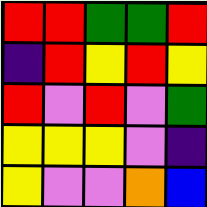[["red", "red", "green", "green", "red"], ["indigo", "red", "yellow", "red", "yellow"], ["red", "violet", "red", "violet", "green"], ["yellow", "yellow", "yellow", "violet", "indigo"], ["yellow", "violet", "violet", "orange", "blue"]]